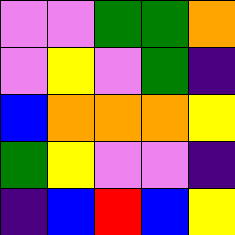[["violet", "violet", "green", "green", "orange"], ["violet", "yellow", "violet", "green", "indigo"], ["blue", "orange", "orange", "orange", "yellow"], ["green", "yellow", "violet", "violet", "indigo"], ["indigo", "blue", "red", "blue", "yellow"]]